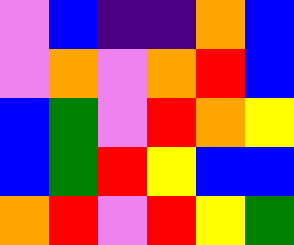[["violet", "blue", "indigo", "indigo", "orange", "blue"], ["violet", "orange", "violet", "orange", "red", "blue"], ["blue", "green", "violet", "red", "orange", "yellow"], ["blue", "green", "red", "yellow", "blue", "blue"], ["orange", "red", "violet", "red", "yellow", "green"]]